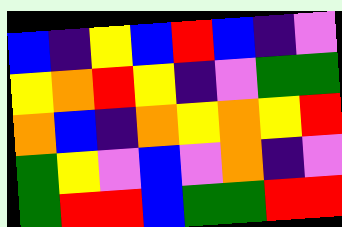[["blue", "indigo", "yellow", "blue", "red", "blue", "indigo", "violet"], ["yellow", "orange", "red", "yellow", "indigo", "violet", "green", "green"], ["orange", "blue", "indigo", "orange", "yellow", "orange", "yellow", "red"], ["green", "yellow", "violet", "blue", "violet", "orange", "indigo", "violet"], ["green", "red", "red", "blue", "green", "green", "red", "red"]]